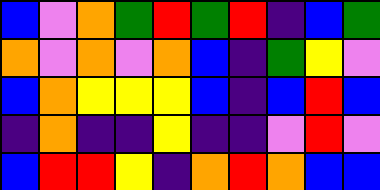[["blue", "violet", "orange", "green", "red", "green", "red", "indigo", "blue", "green"], ["orange", "violet", "orange", "violet", "orange", "blue", "indigo", "green", "yellow", "violet"], ["blue", "orange", "yellow", "yellow", "yellow", "blue", "indigo", "blue", "red", "blue"], ["indigo", "orange", "indigo", "indigo", "yellow", "indigo", "indigo", "violet", "red", "violet"], ["blue", "red", "red", "yellow", "indigo", "orange", "red", "orange", "blue", "blue"]]